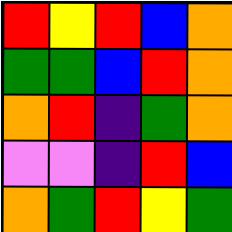[["red", "yellow", "red", "blue", "orange"], ["green", "green", "blue", "red", "orange"], ["orange", "red", "indigo", "green", "orange"], ["violet", "violet", "indigo", "red", "blue"], ["orange", "green", "red", "yellow", "green"]]